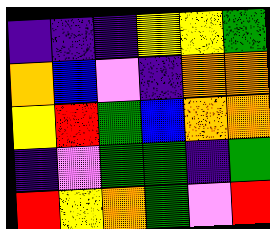[["indigo", "indigo", "indigo", "yellow", "yellow", "green"], ["orange", "blue", "violet", "indigo", "orange", "orange"], ["yellow", "red", "green", "blue", "orange", "orange"], ["indigo", "violet", "green", "green", "indigo", "green"], ["red", "yellow", "orange", "green", "violet", "red"]]